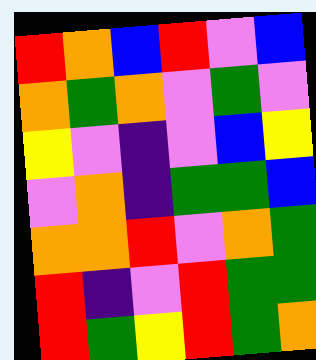[["red", "orange", "blue", "red", "violet", "blue"], ["orange", "green", "orange", "violet", "green", "violet"], ["yellow", "violet", "indigo", "violet", "blue", "yellow"], ["violet", "orange", "indigo", "green", "green", "blue"], ["orange", "orange", "red", "violet", "orange", "green"], ["red", "indigo", "violet", "red", "green", "green"], ["red", "green", "yellow", "red", "green", "orange"]]